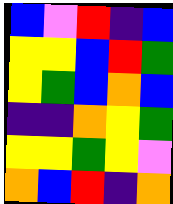[["blue", "violet", "red", "indigo", "blue"], ["yellow", "yellow", "blue", "red", "green"], ["yellow", "green", "blue", "orange", "blue"], ["indigo", "indigo", "orange", "yellow", "green"], ["yellow", "yellow", "green", "yellow", "violet"], ["orange", "blue", "red", "indigo", "orange"]]